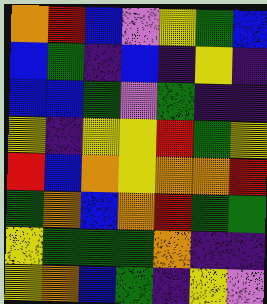[["orange", "red", "blue", "violet", "yellow", "green", "blue"], ["blue", "green", "indigo", "blue", "indigo", "yellow", "indigo"], ["blue", "blue", "green", "violet", "green", "indigo", "indigo"], ["yellow", "indigo", "yellow", "yellow", "red", "green", "yellow"], ["red", "blue", "orange", "yellow", "orange", "orange", "red"], ["green", "orange", "blue", "orange", "red", "green", "green"], ["yellow", "green", "green", "green", "orange", "indigo", "indigo"], ["yellow", "orange", "blue", "green", "indigo", "yellow", "violet"]]